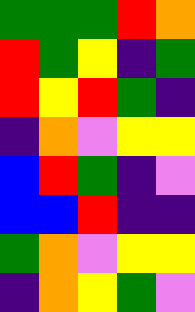[["green", "green", "green", "red", "orange"], ["red", "green", "yellow", "indigo", "green"], ["red", "yellow", "red", "green", "indigo"], ["indigo", "orange", "violet", "yellow", "yellow"], ["blue", "red", "green", "indigo", "violet"], ["blue", "blue", "red", "indigo", "indigo"], ["green", "orange", "violet", "yellow", "yellow"], ["indigo", "orange", "yellow", "green", "violet"]]